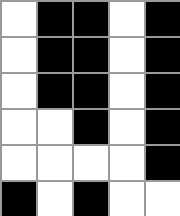[["white", "black", "black", "white", "black"], ["white", "black", "black", "white", "black"], ["white", "black", "black", "white", "black"], ["white", "white", "black", "white", "black"], ["white", "white", "white", "white", "black"], ["black", "white", "black", "white", "white"]]